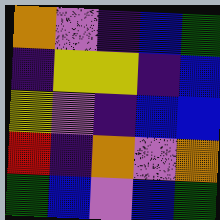[["orange", "violet", "indigo", "blue", "green"], ["indigo", "yellow", "yellow", "indigo", "blue"], ["yellow", "violet", "indigo", "blue", "blue"], ["red", "indigo", "orange", "violet", "orange"], ["green", "blue", "violet", "blue", "green"]]